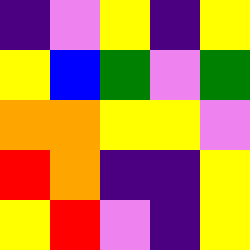[["indigo", "violet", "yellow", "indigo", "yellow"], ["yellow", "blue", "green", "violet", "green"], ["orange", "orange", "yellow", "yellow", "violet"], ["red", "orange", "indigo", "indigo", "yellow"], ["yellow", "red", "violet", "indigo", "yellow"]]